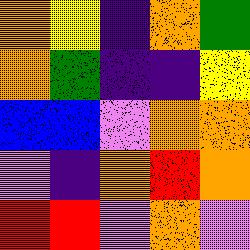[["orange", "yellow", "indigo", "orange", "green"], ["orange", "green", "indigo", "indigo", "yellow"], ["blue", "blue", "violet", "orange", "orange"], ["violet", "indigo", "orange", "red", "orange"], ["red", "red", "violet", "orange", "violet"]]